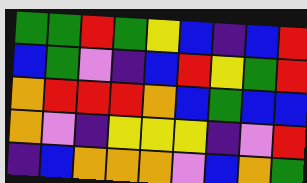[["green", "green", "red", "green", "yellow", "blue", "indigo", "blue", "red"], ["blue", "green", "violet", "indigo", "blue", "red", "yellow", "green", "red"], ["orange", "red", "red", "red", "orange", "blue", "green", "blue", "blue"], ["orange", "violet", "indigo", "yellow", "yellow", "yellow", "indigo", "violet", "red"], ["indigo", "blue", "orange", "orange", "orange", "violet", "blue", "orange", "green"]]